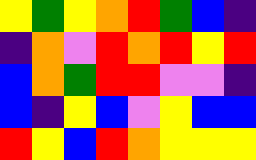[["yellow", "green", "yellow", "orange", "red", "green", "blue", "indigo"], ["indigo", "orange", "violet", "red", "orange", "red", "yellow", "red"], ["blue", "orange", "green", "red", "red", "violet", "violet", "indigo"], ["blue", "indigo", "yellow", "blue", "violet", "yellow", "blue", "blue"], ["red", "yellow", "blue", "red", "orange", "yellow", "yellow", "yellow"]]